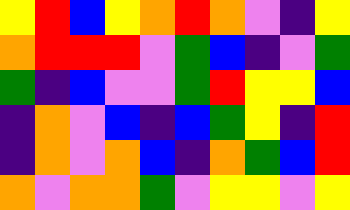[["yellow", "red", "blue", "yellow", "orange", "red", "orange", "violet", "indigo", "yellow"], ["orange", "red", "red", "red", "violet", "green", "blue", "indigo", "violet", "green"], ["green", "indigo", "blue", "violet", "violet", "green", "red", "yellow", "yellow", "blue"], ["indigo", "orange", "violet", "blue", "indigo", "blue", "green", "yellow", "indigo", "red"], ["indigo", "orange", "violet", "orange", "blue", "indigo", "orange", "green", "blue", "red"], ["orange", "violet", "orange", "orange", "green", "violet", "yellow", "yellow", "violet", "yellow"]]